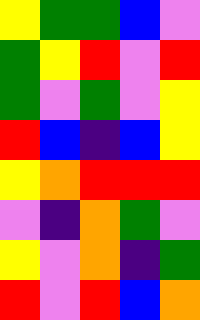[["yellow", "green", "green", "blue", "violet"], ["green", "yellow", "red", "violet", "red"], ["green", "violet", "green", "violet", "yellow"], ["red", "blue", "indigo", "blue", "yellow"], ["yellow", "orange", "red", "red", "red"], ["violet", "indigo", "orange", "green", "violet"], ["yellow", "violet", "orange", "indigo", "green"], ["red", "violet", "red", "blue", "orange"]]